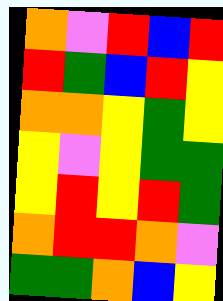[["orange", "violet", "red", "blue", "red"], ["red", "green", "blue", "red", "yellow"], ["orange", "orange", "yellow", "green", "yellow"], ["yellow", "violet", "yellow", "green", "green"], ["yellow", "red", "yellow", "red", "green"], ["orange", "red", "red", "orange", "violet"], ["green", "green", "orange", "blue", "yellow"]]